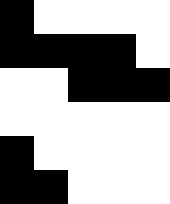[["black", "white", "white", "white", "white"], ["black", "black", "black", "black", "white"], ["white", "white", "black", "black", "black"], ["white", "white", "white", "white", "white"], ["black", "white", "white", "white", "white"], ["black", "black", "white", "white", "white"]]